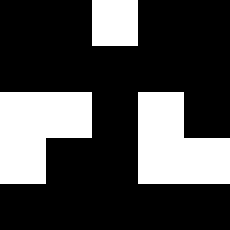[["black", "black", "white", "black", "black"], ["black", "black", "black", "black", "black"], ["white", "white", "black", "white", "black"], ["white", "black", "black", "white", "white"], ["black", "black", "black", "black", "black"]]